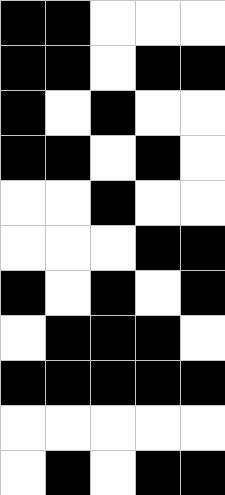[["black", "black", "white", "white", "white"], ["black", "black", "white", "black", "black"], ["black", "white", "black", "white", "white"], ["black", "black", "white", "black", "white"], ["white", "white", "black", "white", "white"], ["white", "white", "white", "black", "black"], ["black", "white", "black", "white", "black"], ["white", "black", "black", "black", "white"], ["black", "black", "black", "black", "black"], ["white", "white", "white", "white", "white"], ["white", "black", "white", "black", "black"]]